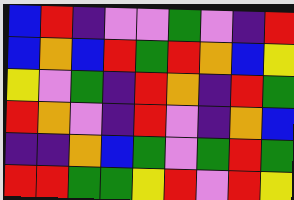[["blue", "red", "indigo", "violet", "violet", "green", "violet", "indigo", "red"], ["blue", "orange", "blue", "red", "green", "red", "orange", "blue", "yellow"], ["yellow", "violet", "green", "indigo", "red", "orange", "indigo", "red", "green"], ["red", "orange", "violet", "indigo", "red", "violet", "indigo", "orange", "blue"], ["indigo", "indigo", "orange", "blue", "green", "violet", "green", "red", "green"], ["red", "red", "green", "green", "yellow", "red", "violet", "red", "yellow"]]